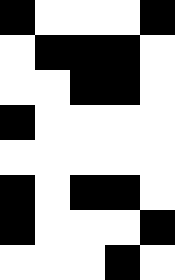[["black", "white", "white", "white", "black"], ["white", "black", "black", "black", "white"], ["white", "white", "black", "black", "white"], ["black", "white", "white", "white", "white"], ["white", "white", "white", "white", "white"], ["black", "white", "black", "black", "white"], ["black", "white", "white", "white", "black"], ["white", "white", "white", "black", "white"]]